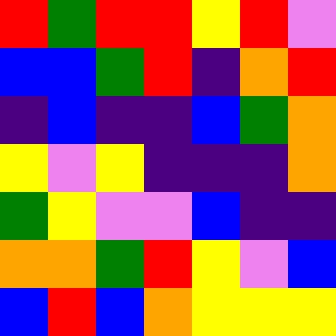[["red", "green", "red", "red", "yellow", "red", "violet"], ["blue", "blue", "green", "red", "indigo", "orange", "red"], ["indigo", "blue", "indigo", "indigo", "blue", "green", "orange"], ["yellow", "violet", "yellow", "indigo", "indigo", "indigo", "orange"], ["green", "yellow", "violet", "violet", "blue", "indigo", "indigo"], ["orange", "orange", "green", "red", "yellow", "violet", "blue"], ["blue", "red", "blue", "orange", "yellow", "yellow", "yellow"]]